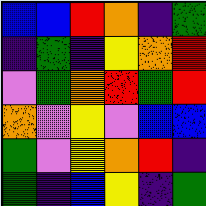[["blue", "blue", "red", "orange", "indigo", "green"], ["indigo", "green", "indigo", "yellow", "orange", "red"], ["violet", "green", "orange", "red", "green", "red"], ["orange", "violet", "yellow", "violet", "blue", "blue"], ["green", "violet", "yellow", "orange", "red", "indigo"], ["green", "indigo", "blue", "yellow", "indigo", "green"]]